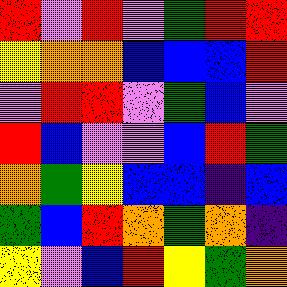[["red", "violet", "red", "violet", "green", "red", "red"], ["yellow", "orange", "orange", "blue", "blue", "blue", "red"], ["violet", "red", "red", "violet", "green", "blue", "violet"], ["red", "blue", "violet", "violet", "blue", "red", "green"], ["orange", "green", "yellow", "blue", "blue", "indigo", "blue"], ["green", "blue", "red", "orange", "green", "orange", "indigo"], ["yellow", "violet", "blue", "red", "yellow", "green", "orange"]]